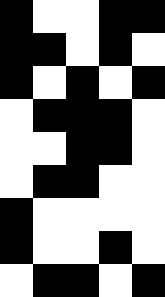[["black", "white", "white", "black", "black"], ["black", "black", "white", "black", "white"], ["black", "white", "black", "white", "black"], ["white", "black", "black", "black", "white"], ["white", "white", "black", "black", "white"], ["white", "black", "black", "white", "white"], ["black", "white", "white", "white", "white"], ["black", "white", "white", "black", "white"], ["white", "black", "black", "white", "black"]]